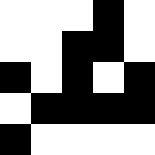[["white", "white", "white", "black", "white"], ["white", "white", "black", "black", "white"], ["black", "white", "black", "white", "black"], ["white", "black", "black", "black", "black"], ["black", "white", "white", "white", "white"]]